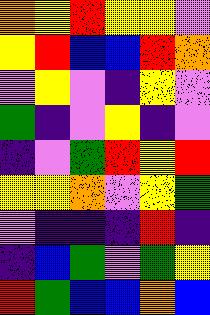[["orange", "yellow", "red", "yellow", "yellow", "violet"], ["yellow", "red", "blue", "blue", "red", "orange"], ["violet", "yellow", "violet", "indigo", "yellow", "violet"], ["green", "indigo", "violet", "yellow", "indigo", "violet"], ["indigo", "violet", "green", "red", "yellow", "red"], ["yellow", "yellow", "orange", "violet", "yellow", "green"], ["violet", "indigo", "indigo", "indigo", "red", "indigo"], ["indigo", "blue", "green", "violet", "green", "yellow"], ["red", "green", "blue", "blue", "orange", "blue"]]